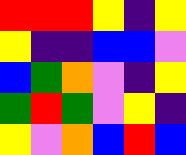[["red", "red", "red", "yellow", "indigo", "yellow"], ["yellow", "indigo", "indigo", "blue", "blue", "violet"], ["blue", "green", "orange", "violet", "indigo", "yellow"], ["green", "red", "green", "violet", "yellow", "indigo"], ["yellow", "violet", "orange", "blue", "red", "blue"]]